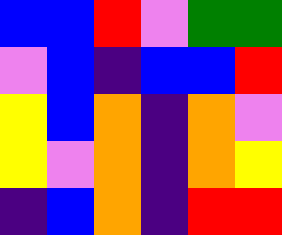[["blue", "blue", "red", "violet", "green", "green"], ["violet", "blue", "indigo", "blue", "blue", "red"], ["yellow", "blue", "orange", "indigo", "orange", "violet"], ["yellow", "violet", "orange", "indigo", "orange", "yellow"], ["indigo", "blue", "orange", "indigo", "red", "red"]]